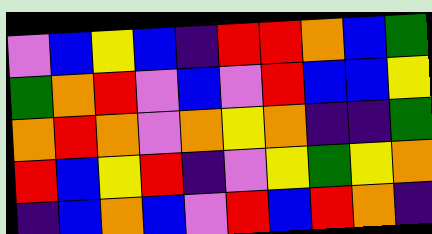[["violet", "blue", "yellow", "blue", "indigo", "red", "red", "orange", "blue", "green"], ["green", "orange", "red", "violet", "blue", "violet", "red", "blue", "blue", "yellow"], ["orange", "red", "orange", "violet", "orange", "yellow", "orange", "indigo", "indigo", "green"], ["red", "blue", "yellow", "red", "indigo", "violet", "yellow", "green", "yellow", "orange"], ["indigo", "blue", "orange", "blue", "violet", "red", "blue", "red", "orange", "indigo"]]